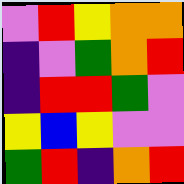[["violet", "red", "yellow", "orange", "orange"], ["indigo", "violet", "green", "orange", "red"], ["indigo", "red", "red", "green", "violet"], ["yellow", "blue", "yellow", "violet", "violet"], ["green", "red", "indigo", "orange", "red"]]